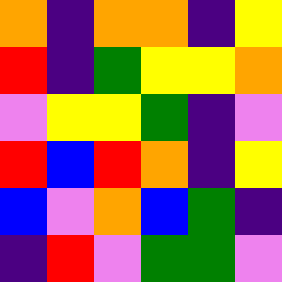[["orange", "indigo", "orange", "orange", "indigo", "yellow"], ["red", "indigo", "green", "yellow", "yellow", "orange"], ["violet", "yellow", "yellow", "green", "indigo", "violet"], ["red", "blue", "red", "orange", "indigo", "yellow"], ["blue", "violet", "orange", "blue", "green", "indigo"], ["indigo", "red", "violet", "green", "green", "violet"]]